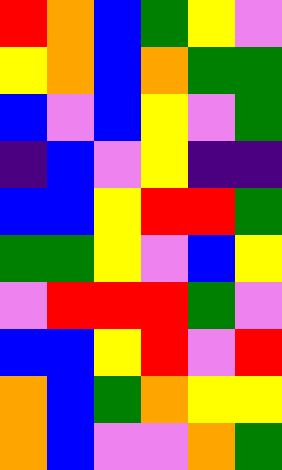[["red", "orange", "blue", "green", "yellow", "violet"], ["yellow", "orange", "blue", "orange", "green", "green"], ["blue", "violet", "blue", "yellow", "violet", "green"], ["indigo", "blue", "violet", "yellow", "indigo", "indigo"], ["blue", "blue", "yellow", "red", "red", "green"], ["green", "green", "yellow", "violet", "blue", "yellow"], ["violet", "red", "red", "red", "green", "violet"], ["blue", "blue", "yellow", "red", "violet", "red"], ["orange", "blue", "green", "orange", "yellow", "yellow"], ["orange", "blue", "violet", "violet", "orange", "green"]]